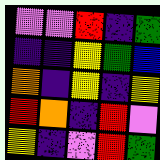[["violet", "violet", "red", "indigo", "green"], ["indigo", "indigo", "yellow", "green", "blue"], ["orange", "indigo", "yellow", "indigo", "yellow"], ["red", "orange", "indigo", "red", "violet"], ["yellow", "indigo", "violet", "red", "green"]]